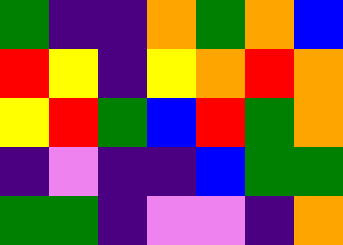[["green", "indigo", "indigo", "orange", "green", "orange", "blue"], ["red", "yellow", "indigo", "yellow", "orange", "red", "orange"], ["yellow", "red", "green", "blue", "red", "green", "orange"], ["indigo", "violet", "indigo", "indigo", "blue", "green", "green"], ["green", "green", "indigo", "violet", "violet", "indigo", "orange"]]